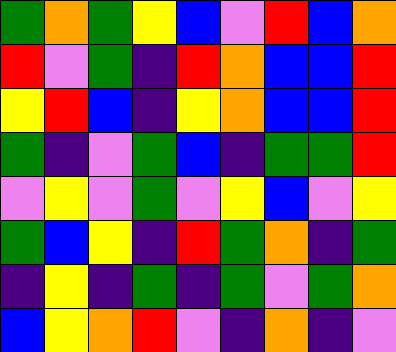[["green", "orange", "green", "yellow", "blue", "violet", "red", "blue", "orange"], ["red", "violet", "green", "indigo", "red", "orange", "blue", "blue", "red"], ["yellow", "red", "blue", "indigo", "yellow", "orange", "blue", "blue", "red"], ["green", "indigo", "violet", "green", "blue", "indigo", "green", "green", "red"], ["violet", "yellow", "violet", "green", "violet", "yellow", "blue", "violet", "yellow"], ["green", "blue", "yellow", "indigo", "red", "green", "orange", "indigo", "green"], ["indigo", "yellow", "indigo", "green", "indigo", "green", "violet", "green", "orange"], ["blue", "yellow", "orange", "red", "violet", "indigo", "orange", "indigo", "violet"]]